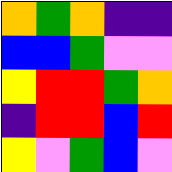[["orange", "green", "orange", "indigo", "indigo"], ["blue", "blue", "green", "violet", "violet"], ["yellow", "red", "red", "green", "orange"], ["indigo", "red", "red", "blue", "red"], ["yellow", "violet", "green", "blue", "violet"]]